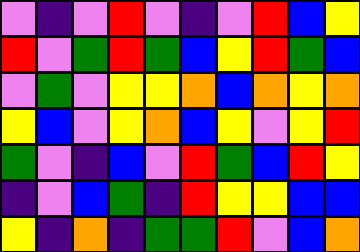[["violet", "indigo", "violet", "red", "violet", "indigo", "violet", "red", "blue", "yellow"], ["red", "violet", "green", "red", "green", "blue", "yellow", "red", "green", "blue"], ["violet", "green", "violet", "yellow", "yellow", "orange", "blue", "orange", "yellow", "orange"], ["yellow", "blue", "violet", "yellow", "orange", "blue", "yellow", "violet", "yellow", "red"], ["green", "violet", "indigo", "blue", "violet", "red", "green", "blue", "red", "yellow"], ["indigo", "violet", "blue", "green", "indigo", "red", "yellow", "yellow", "blue", "blue"], ["yellow", "indigo", "orange", "indigo", "green", "green", "red", "violet", "blue", "orange"]]